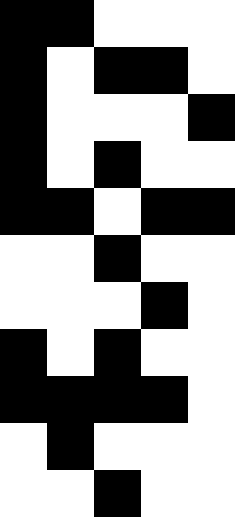[["black", "black", "white", "white", "white"], ["black", "white", "black", "black", "white"], ["black", "white", "white", "white", "black"], ["black", "white", "black", "white", "white"], ["black", "black", "white", "black", "black"], ["white", "white", "black", "white", "white"], ["white", "white", "white", "black", "white"], ["black", "white", "black", "white", "white"], ["black", "black", "black", "black", "white"], ["white", "black", "white", "white", "white"], ["white", "white", "black", "white", "white"]]